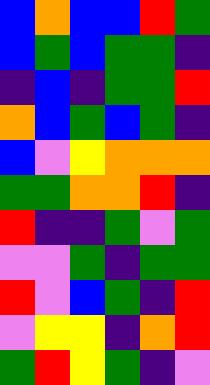[["blue", "orange", "blue", "blue", "red", "green"], ["blue", "green", "blue", "green", "green", "indigo"], ["indigo", "blue", "indigo", "green", "green", "red"], ["orange", "blue", "green", "blue", "green", "indigo"], ["blue", "violet", "yellow", "orange", "orange", "orange"], ["green", "green", "orange", "orange", "red", "indigo"], ["red", "indigo", "indigo", "green", "violet", "green"], ["violet", "violet", "green", "indigo", "green", "green"], ["red", "violet", "blue", "green", "indigo", "red"], ["violet", "yellow", "yellow", "indigo", "orange", "red"], ["green", "red", "yellow", "green", "indigo", "violet"]]